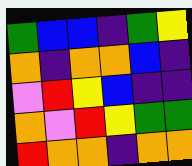[["green", "blue", "blue", "indigo", "green", "yellow"], ["orange", "indigo", "orange", "orange", "blue", "indigo"], ["violet", "red", "yellow", "blue", "indigo", "indigo"], ["orange", "violet", "red", "yellow", "green", "green"], ["red", "orange", "orange", "indigo", "orange", "orange"]]